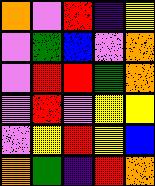[["orange", "violet", "red", "indigo", "yellow"], ["violet", "green", "blue", "violet", "orange"], ["violet", "red", "red", "green", "orange"], ["violet", "red", "violet", "yellow", "yellow"], ["violet", "yellow", "red", "yellow", "blue"], ["orange", "green", "indigo", "red", "orange"]]